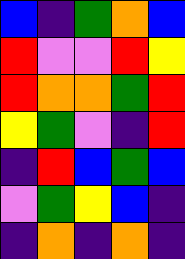[["blue", "indigo", "green", "orange", "blue"], ["red", "violet", "violet", "red", "yellow"], ["red", "orange", "orange", "green", "red"], ["yellow", "green", "violet", "indigo", "red"], ["indigo", "red", "blue", "green", "blue"], ["violet", "green", "yellow", "blue", "indigo"], ["indigo", "orange", "indigo", "orange", "indigo"]]